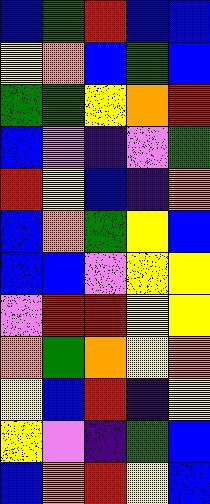[["blue", "green", "red", "blue", "blue"], ["yellow", "orange", "blue", "green", "blue"], ["green", "green", "yellow", "orange", "red"], ["blue", "violet", "indigo", "violet", "green"], ["red", "yellow", "blue", "indigo", "orange"], ["blue", "orange", "green", "yellow", "blue"], ["blue", "blue", "violet", "yellow", "yellow"], ["violet", "red", "red", "yellow", "yellow"], ["orange", "green", "orange", "yellow", "orange"], ["yellow", "blue", "red", "indigo", "yellow"], ["yellow", "violet", "indigo", "green", "blue"], ["blue", "orange", "red", "yellow", "blue"]]